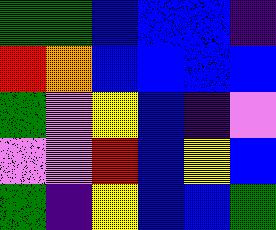[["green", "green", "blue", "blue", "blue", "indigo"], ["red", "orange", "blue", "blue", "blue", "blue"], ["green", "violet", "yellow", "blue", "indigo", "violet"], ["violet", "violet", "red", "blue", "yellow", "blue"], ["green", "indigo", "yellow", "blue", "blue", "green"]]